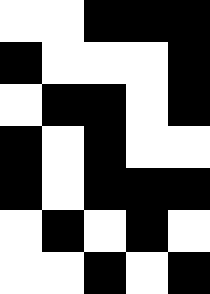[["white", "white", "black", "black", "black"], ["black", "white", "white", "white", "black"], ["white", "black", "black", "white", "black"], ["black", "white", "black", "white", "white"], ["black", "white", "black", "black", "black"], ["white", "black", "white", "black", "white"], ["white", "white", "black", "white", "black"]]